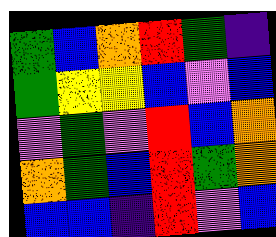[["green", "blue", "orange", "red", "green", "indigo"], ["green", "yellow", "yellow", "blue", "violet", "blue"], ["violet", "green", "violet", "red", "blue", "orange"], ["orange", "green", "blue", "red", "green", "orange"], ["blue", "blue", "indigo", "red", "violet", "blue"]]